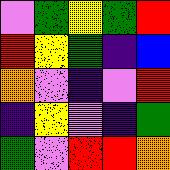[["violet", "green", "yellow", "green", "red"], ["red", "yellow", "green", "indigo", "blue"], ["orange", "violet", "indigo", "violet", "red"], ["indigo", "yellow", "violet", "indigo", "green"], ["green", "violet", "red", "red", "orange"]]